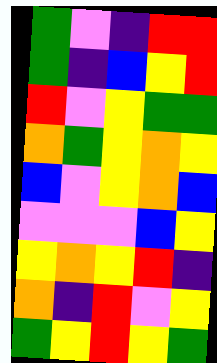[["green", "violet", "indigo", "red", "red"], ["green", "indigo", "blue", "yellow", "red"], ["red", "violet", "yellow", "green", "green"], ["orange", "green", "yellow", "orange", "yellow"], ["blue", "violet", "yellow", "orange", "blue"], ["violet", "violet", "violet", "blue", "yellow"], ["yellow", "orange", "yellow", "red", "indigo"], ["orange", "indigo", "red", "violet", "yellow"], ["green", "yellow", "red", "yellow", "green"]]